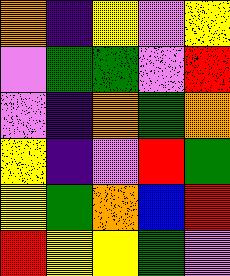[["orange", "indigo", "yellow", "violet", "yellow"], ["violet", "green", "green", "violet", "red"], ["violet", "indigo", "orange", "green", "orange"], ["yellow", "indigo", "violet", "red", "green"], ["yellow", "green", "orange", "blue", "red"], ["red", "yellow", "yellow", "green", "violet"]]